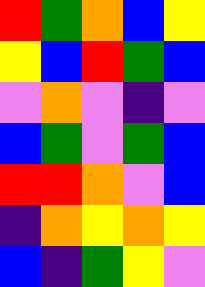[["red", "green", "orange", "blue", "yellow"], ["yellow", "blue", "red", "green", "blue"], ["violet", "orange", "violet", "indigo", "violet"], ["blue", "green", "violet", "green", "blue"], ["red", "red", "orange", "violet", "blue"], ["indigo", "orange", "yellow", "orange", "yellow"], ["blue", "indigo", "green", "yellow", "violet"]]